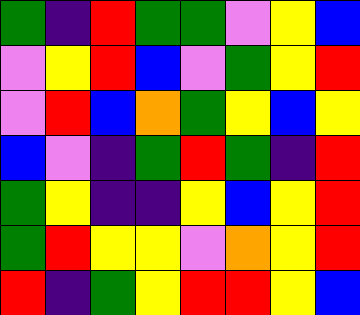[["green", "indigo", "red", "green", "green", "violet", "yellow", "blue"], ["violet", "yellow", "red", "blue", "violet", "green", "yellow", "red"], ["violet", "red", "blue", "orange", "green", "yellow", "blue", "yellow"], ["blue", "violet", "indigo", "green", "red", "green", "indigo", "red"], ["green", "yellow", "indigo", "indigo", "yellow", "blue", "yellow", "red"], ["green", "red", "yellow", "yellow", "violet", "orange", "yellow", "red"], ["red", "indigo", "green", "yellow", "red", "red", "yellow", "blue"]]